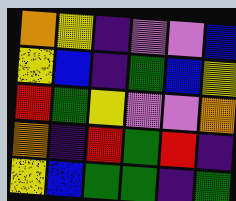[["orange", "yellow", "indigo", "violet", "violet", "blue"], ["yellow", "blue", "indigo", "green", "blue", "yellow"], ["red", "green", "yellow", "violet", "violet", "orange"], ["orange", "indigo", "red", "green", "red", "indigo"], ["yellow", "blue", "green", "green", "indigo", "green"]]